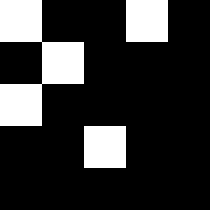[["white", "black", "black", "white", "black"], ["black", "white", "black", "black", "black"], ["white", "black", "black", "black", "black"], ["black", "black", "white", "black", "black"], ["black", "black", "black", "black", "black"]]